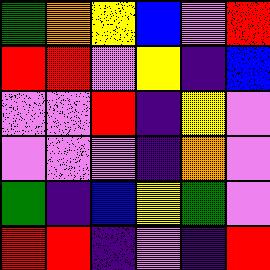[["green", "orange", "yellow", "blue", "violet", "red"], ["red", "red", "violet", "yellow", "indigo", "blue"], ["violet", "violet", "red", "indigo", "yellow", "violet"], ["violet", "violet", "violet", "indigo", "orange", "violet"], ["green", "indigo", "blue", "yellow", "green", "violet"], ["red", "red", "indigo", "violet", "indigo", "red"]]